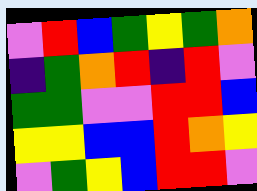[["violet", "red", "blue", "green", "yellow", "green", "orange"], ["indigo", "green", "orange", "red", "indigo", "red", "violet"], ["green", "green", "violet", "violet", "red", "red", "blue"], ["yellow", "yellow", "blue", "blue", "red", "orange", "yellow"], ["violet", "green", "yellow", "blue", "red", "red", "violet"]]